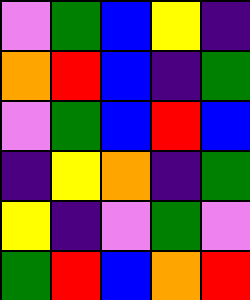[["violet", "green", "blue", "yellow", "indigo"], ["orange", "red", "blue", "indigo", "green"], ["violet", "green", "blue", "red", "blue"], ["indigo", "yellow", "orange", "indigo", "green"], ["yellow", "indigo", "violet", "green", "violet"], ["green", "red", "blue", "orange", "red"]]